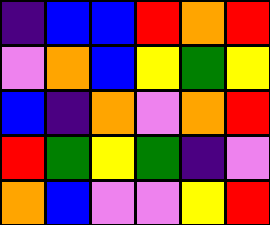[["indigo", "blue", "blue", "red", "orange", "red"], ["violet", "orange", "blue", "yellow", "green", "yellow"], ["blue", "indigo", "orange", "violet", "orange", "red"], ["red", "green", "yellow", "green", "indigo", "violet"], ["orange", "blue", "violet", "violet", "yellow", "red"]]